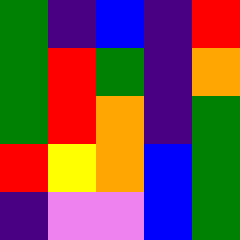[["green", "indigo", "blue", "indigo", "red"], ["green", "red", "green", "indigo", "orange"], ["green", "red", "orange", "indigo", "green"], ["red", "yellow", "orange", "blue", "green"], ["indigo", "violet", "violet", "blue", "green"]]